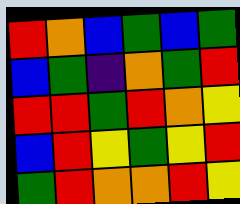[["red", "orange", "blue", "green", "blue", "green"], ["blue", "green", "indigo", "orange", "green", "red"], ["red", "red", "green", "red", "orange", "yellow"], ["blue", "red", "yellow", "green", "yellow", "red"], ["green", "red", "orange", "orange", "red", "yellow"]]